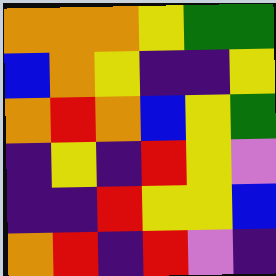[["orange", "orange", "orange", "yellow", "green", "green"], ["blue", "orange", "yellow", "indigo", "indigo", "yellow"], ["orange", "red", "orange", "blue", "yellow", "green"], ["indigo", "yellow", "indigo", "red", "yellow", "violet"], ["indigo", "indigo", "red", "yellow", "yellow", "blue"], ["orange", "red", "indigo", "red", "violet", "indigo"]]